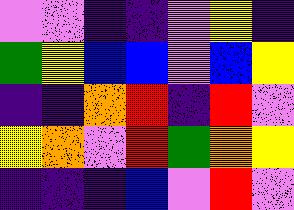[["violet", "violet", "indigo", "indigo", "violet", "yellow", "indigo"], ["green", "yellow", "blue", "blue", "violet", "blue", "yellow"], ["indigo", "indigo", "orange", "red", "indigo", "red", "violet"], ["yellow", "orange", "violet", "red", "green", "orange", "yellow"], ["indigo", "indigo", "indigo", "blue", "violet", "red", "violet"]]